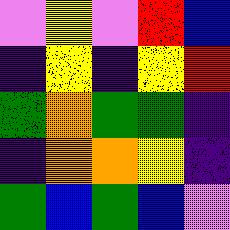[["violet", "yellow", "violet", "red", "blue"], ["indigo", "yellow", "indigo", "yellow", "red"], ["green", "orange", "green", "green", "indigo"], ["indigo", "orange", "orange", "yellow", "indigo"], ["green", "blue", "green", "blue", "violet"]]